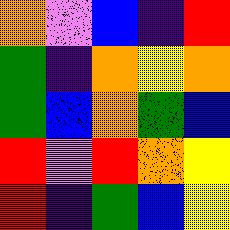[["orange", "violet", "blue", "indigo", "red"], ["green", "indigo", "orange", "yellow", "orange"], ["green", "blue", "orange", "green", "blue"], ["red", "violet", "red", "orange", "yellow"], ["red", "indigo", "green", "blue", "yellow"]]